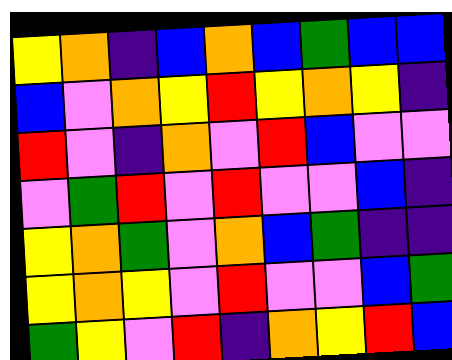[["yellow", "orange", "indigo", "blue", "orange", "blue", "green", "blue", "blue"], ["blue", "violet", "orange", "yellow", "red", "yellow", "orange", "yellow", "indigo"], ["red", "violet", "indigo", "orange", "violet", "red", "blue", "violet", "violet"], ["violet", "green", "red", "violet", "red", "violet", "violet", "blue", "indigo"], ["yellow", "orange", "green", "violet", "orange", "blue", "green", "indigo", "indigo"], ["yellow", "orange", "yellow", "violet", "red", "violet", "violet", "blue", "green"], ["green", "yellow", "violet", "red", "indigo", "orange", "yellow", "red", "blue"]]